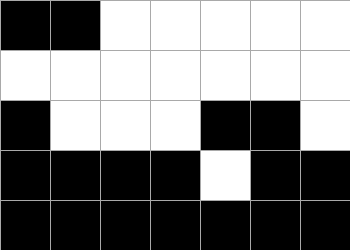[["black", "black", "white", "white", "white", "white", "white"], ["white", "white", "white", "white", "white", "white", "white"], ["black", "white", "white", "white", "black", "black", "white"], ["black", "black", "black", "black", "white", "black", "black"], ["black", "black", "black", "black", "black", "black", "black"]]